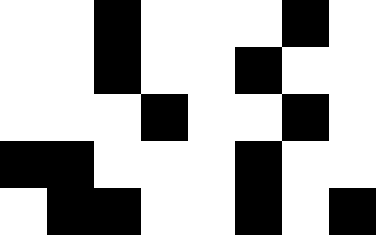[["white", "white", "black", "white", "white", "white", "black", "white"], ["white", "white", "black", "white", "white", "black", "white", "white"], ["white", "white", "white", "black", "white", "white", "black", "white"], ["black", "black", "white", "white", "white", "black", "white", "white"], ["white", "black", "black", "white", "white", "black", "white", "black"]]